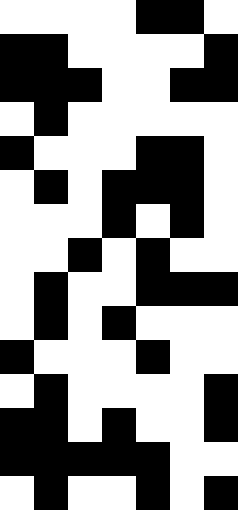[["white", "white", "white", "white", "black", "black", "white"], ["black", "black", "white", "white", "white", "white", "black"], ["black", "black", "black", "white", "white", "black", "black"], ["white", "black", "white", "white", "white", "white", "white"], ["black", "white", "white", "white", "black", "black", "white"], ["white", "black", "white", "black", "black", "black", "white"], ["white", "white", "white", "black", "white", "black", "white"], ["white", "white", "black", "white", "black", "white", "white"], ["white", "black", "white", "white", "black", "black", "black"], ["white", "black", "white", "black", "white", "white", "white"], ["black", "white", "white", "white", "black", "white", "white"], ["white", "black", "white", "white", "white", "white", "black"], ["black", "black", "white", "black", "white", "white", "black"], ["black", "black", "black", "black", "black", "white", "white"], ["white", "black", "white", "white", "black", "white", "black"]]